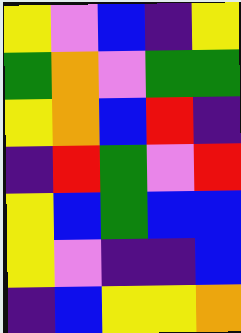[["yellow", "violet", "blue", "indigo", "yellow"], ["green", "orange", "violet", "green", "green"], ["yellow", "orange", "blue", "red", "indigo"], ["indigo", "red", "green", "violet", "red"], ["yellow", "blue", "green", "blue", "blue"], ["yellow", "violet", "indigo", "indigo", "blue"], ["indigo", "blue", "yellow", "yellow", "orange"]]